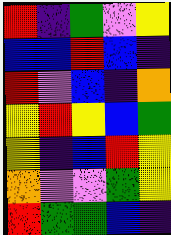[["red", "indigo", "green", "violet", "yellow"], ["blue", "blue", "red", "blue", "indigo"], ["red", "violet", "blue", "indigo", "orange"], ["yellow", "red", "yellow", "blue", "green"], ["yellow", "indigo", "blue", "red", "yellow"], ["orange", "violet", "violet", "green", "yellow"], ["red", "green", "green", "blue", "indigo"]]